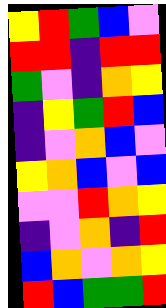[["yellow", "red", "green", "blue", "violet"], ["red", "red", "indigo", "red", "red"], ["green", "violet", "indigo", "orange", "yellow"], ["indigo", "yellow", "green", "red", "blue"], ["indigo", "violet", "orange", "blue", "violet"], ["yellow", "orange", "blue", "violet", "blue"], ["violet", "violet", "red", "orange", "yellow"], ["indigo", "violet", "orange", "indigo", "red"], ["blue", "orange", "violet", "orange", "yellow"], ["red", "blue", "green", "green", "red"]]